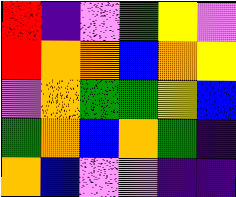[["red", "indigo", "violet", "green", "yellow", "violet"], ["red", "orange", "orange", "blue", "orange", "yellow"], ["violet", "orange", "green", "green", "yellow", "blue"], ["green", "orange", "blue", "orange", "green", "indigo"], ["orange", "blue", "violet", "violet", "indigo", "indigo"]]